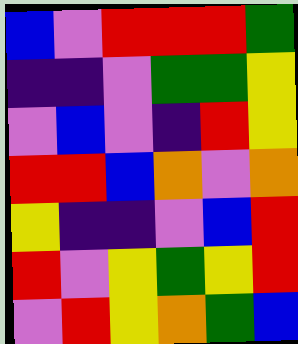[["blue", "violet", "red", "red", "red", "green"], ["indigo", "indigo", "violet", "green", "green", "yellow"], ["violet", "blue", "violet", "indigo", "red", "yellow"], ["red", "red", "blue", "orange", "violet", "orange"], ["yellow", "indigo", "indigo", "violet", "blue", "red"], ["red", "violet", "yellow", "green", "yellow", "red"], ["violet", "red", "yellow", "orange", "green", "blue"]]